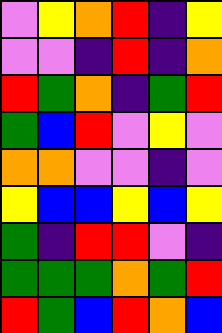[["violet", "yellow", "orange", "red", "indigo", "yellow"], ["violet", "violet", "indigo", "red", "indigo", "orange"], ["red", "green", "orange", "indigo", "green", "red"], ["green", "blue", "red", "violet", "yellow", "violet"], ["orange", "orange", "violet", "violet", "indigo", "violet"], ["yellow", "blue", "blue", "yellow", "blue", "yellow"], ["green", "indigo", "red", "red", "violet", "indigo"], ["green", "green", "green", "orange", "green", "red"], ["red", "green", "blue", "red", "orange", "blue"]]